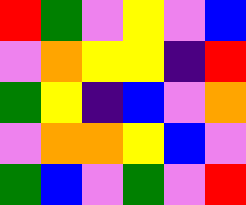[["red", "green", "violet", "yellow", "violet", "blue"], ["violet", "orange", "yellow", "yellow", "indigo", "red"], ["green", "yellow", "indigo", "blue", "violet", "orange"], ["violet", "orange", "orange", "yellow", "blue", "violet"], ["green", "blue", "violet", "green", "violet", "red"]]